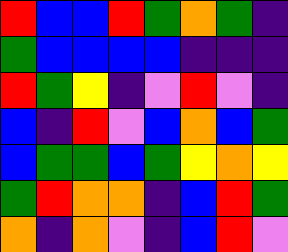[["red", "blue", "blue", "red", "green", "orange", "green", "indigo"], ["green", "blue", "blue", "blue", "blue", "indigo", "indigo", "indigo"], ["red", "green", "yellow", "indigo", "violet", "red", "violet", "indigo"], ["blue", "indigo", "red", "violet", "blue", "orange", "blue", "green"], ["blue", "green", "green", "blue", "green", "yellow", "orange", "yellow"], ["green", "red", "orange", "orange", "indigo", "blue", "red", "green"], ["orange", "indigo", "orange", "violet", "indigo", "blue", "red", "violet"]]